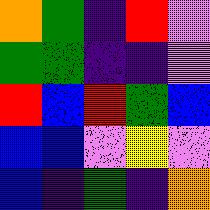[["orange", "green", "indigo", "red", "violet"], ["green", "green", "indigo", "indigo", "violet"], ["red", "blue", "red", "green", "blue"], ["blue", "blue", "violet", "yellow", "violet"], ["blue", "indigo", "green", "indigo", "orange"]]